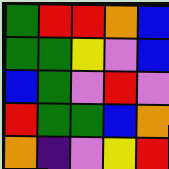[["green", "red", "red", "orange", "blue"], ["green", "green", "yellow", "violet", "blue"], ["blue", "green", "violet", "red", "violet"], ["red", "green", "green", "blue", "orange"], ["orange", "indigo", "violet", "yellow", "red"]]